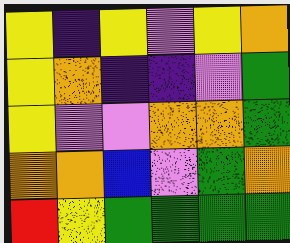[["yellow", "indigo", "yellow", "violet", "yellow", "orange"], ["yellow", "orange", "indigo", "indigo", "violet", "green"], ["yellow", "violet", "violet", "orange", "orange", "green"], ["orange", "orange", "blue", "violet", "green", "orange"], ["red", "yellow", "green", "green", "green", "green"]]